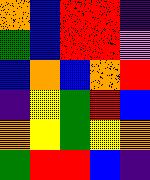[["orange", "blue", "red", "red", "indigo"], ["green", "blue", "red", "red", "violet"], ["blue", "orange", "blue", "orange", "red"], ["indigo", "yellow", "green", "red", "blue"], ["orange", "yellow", "green", "yellow", "orange"], ["green", "red", "red", "blue", "indigo"]]